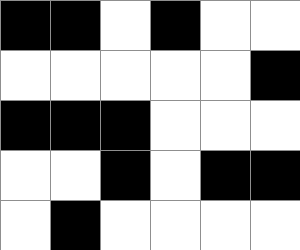[["black", "black", "white", "black", "white", "white"], ["white", "white", "white", "white", "white", "black"], ["black", "black", "black", "white", "white", "white"], ["white", "white", "black", "white", "black", "black"], ["white", "black", "white", "white", "white", "white"]]